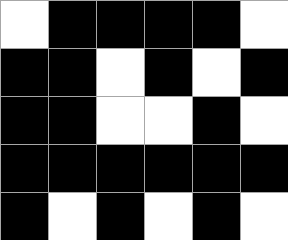[["white", "black", "black", "black", "black", "white"], ["black", "black", "white", "black", "white", "black"], ["black", "black", "white", "white", "black", "white"], ["black", "black", "black", "black", "black", "black"], ["black", "white", "black", "white", "black", "white"]]